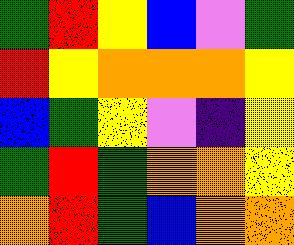[["green", "red", "yellow", "blue", "violet", "green"], ["red", "yellow", "orange", "orange", "orange", "yellow"], ["blue", "green", "yellow", "violet", "indigo", "yellow"], ["green", "red", "green", "orange", "orange", "yellow"], ["orange", "red", "green", "blue", "orange", "orange"]]